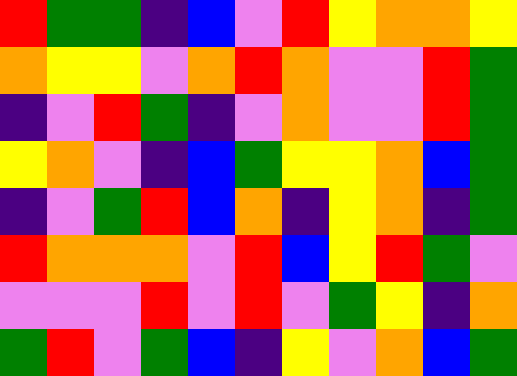[["red", "green", "green", "indigo", "blue", "violet", "red", "yellow", "orange", "orange", "yellow"], ["orange", "yellow", "yellow", "violet", "orange", "red", "orange", "violet", "violet", "red", "green"], ["indigo", "violet", "red", "green", "indigo", "violet", "orange", "violet", "violet", "red", "green"], ["yellow", "orange", "violet", "indigo", "blue", "green", "yellow", "yellow", "orange", "blue", "green"], ["indigo", "violet", "green", "red", "blue", "orange", "indigo", "yellow", "orange", "indigo", "green"], ["red", "orange", "orange", "orange", "violet", "red", "blue", "yellow", "red", "green", "violet"], ["violet", "violet", "violet", "red", "violet", "red", "violet", "green", "yellow", "indigo", "orange"], ["green", "red", "violet", "green", "blue", "indigo", "yellow", "violet", "orange", "blue", "green"]]